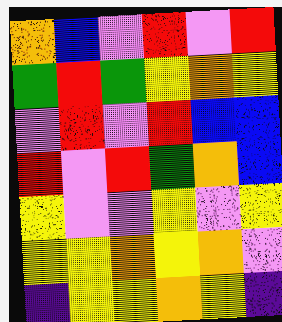[["orange", "blue", "violet", "red", "violet", "red"], ["green", "red", "green", "yellow", "orange", "yellow"], ["violet", "red", "violet", "red", "blue", "blue"], ["red", "violet", "red", "green", "orange", "blue"], ["yellow", "violet", "violet", "yellow", "violet", "yellow"], ["yellow", "yellow", "orange", "yellow", "orange", "violet"], ["indigo", "yellow", "yellow", "orange", "yellow", "indigo"]]